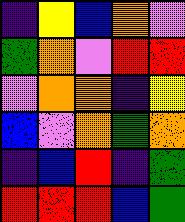[["indigo", "yellow", "blue", "orange", "violet"], ["green", "orange", "violet", "red", "red"], ["violet", "orange", "orange", "indigo", "yellow"], ["blue", "violet", "orange", "green", "orange"], ["indigo", "blue", "red", "indigo", "green"], ["red", "red", "red", "blue", "green"]]